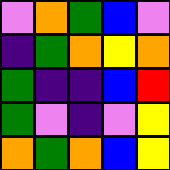[["violet", "orange", "green", "blue", "violet"], ["indigo", "green", "orange", "yellow", "orange"], ["green", "indigo", "indigo", "blue", "red"], ["green", "violet", "indigo", "violet", "yellow"], ["orange", "green", "orange", "blue", "yellow"]]